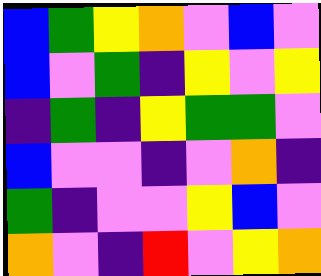[["blue", "green", "yellow", "orange", "violet", "blue", "violet"], ["blue", "violet", "green", "indigo", "yellow", "violet", "yellow"], ["indigo", "green", "indigo", "yellow", "green", "green", "violet"], ["blue", "violet", "violet", "indigo", "violet", "orange", "indigo"], ["green", "indigo", "violet", "violet", "yellow", "blue", "violet"], ["orange", "violet", "indigo", "red", "violet", "yellow", "orange"]]